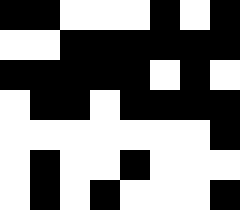[["black", "black", "white", "white", "white", "black", "white", "black"], ["white", "white", "black", "black", "black", "black", "black", "black"], ["black", "black", "black", "black", "black", "white", "black", "white"], ["white", "black", "black", "white", "black", "black", "black", "black"], ["white", "white", "white", "white", "white", "white", "white", "black"], ["white", "black", "white", "white", "black", "white", "white", "white"], ["white", "black", "white", "black", "white", "white", "white", "black"]]